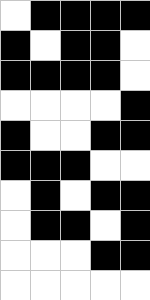[["white", "black", "black", "black", "black"], ["black", "white", "black", "black", "white"], ["black", "black", "black", "black", "white"], ["white", "white", "white", "white", "black"], ["black", "white", "white", "black", "black"], ["black", "black", "black", "white", "white"], ["white", "black", "white", "black", "black"], ["white", "black", "black", "white", "black"], ["white", "white", "white", "black", "black"], ["white", "white", "white", "white", "white"]]